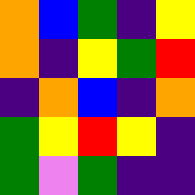[["orange", "blue", "green", "indigo", "yellow"], ["orange", "indigo", "yellow", "green", "red"], ["indigo", "orange", "blue", "indigo", "orange"], ["green", "yellow", "red", "yellow", "indigo"], ["green", "violet", "green", "indigo", "indigo"]]